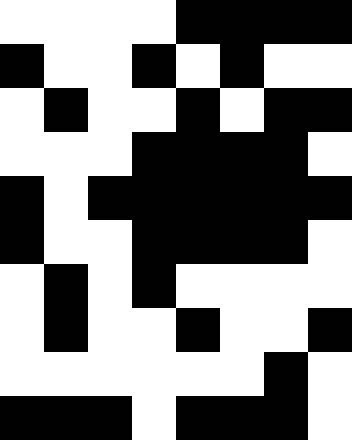[["white", "white", "white", "white", "black", "black", "black", "black"], ["black", "white", "white", "black", "white", "black", "white", "white"], ["white", "black", "white", "white", "black", "white", "black", "black"], ["white", "white", "white", "black", "black", "black", "black", "white"], ["black", "white", "black", "black", "black", "black", "black", "black"], ["black", "white", "white", "black", "black", "black", "black", "white"], ["white", "black", "white", "black", "white", "white", "white", "white"], ["white", "black", "white", "white", "black", "white", "white", "black"], ["white", "white", "white", "white", "white", "white", "black", "white"], ["black", "black", "black", "white", "black", "black", "black", "white"]]